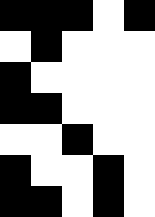[["black", "black", "black", "white", "black"], ["white", "black", "white", "white", "white"], ["black", "white", "white", "white", "white"], ["black", "black", "white", "white", "white"], ["white", "white", "black", "white", "white"], ["black", "white", "white", "black", "white"], ["black", "black", "white", "black", "white"]]